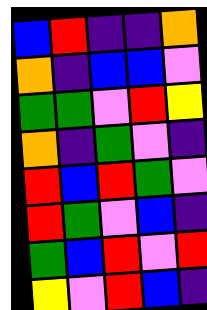[["blue", "red", "indigo", "indigo", "orange"], ["orange", "indigo", "blue", "blue", "violet"], ["green", "green", "violet", "red", "yellow"], ["orange", "indigo", "green", "violet", "indigo"], ["red", "blue", "red", "green", "violet"], ["red", "green", "violet", "blue", "indigo"], ["green", "blue", "red", "violet", "red"], ["yellow", "violet", "red", "blue", "indigo"]]